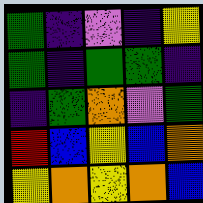[["green", "indigo", "violet", "indigo", "yellow"], ["green", "indigo", "green", "green", "indigo"], ["indigo", "green", "orange", "violet", "green"], ["red", "blue", "yellow", "blue", "orange"], ["yellow", "orange", "yellow", "orange", "blue"]]